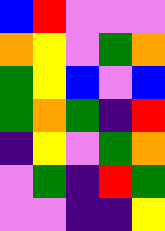[["blue", "red", "violet", "violet", "violet"], ["orange", "yellow", "violet", "green", "orange"], ["green", "yellow", "blue", "violet", "blue"], ["green", "orange", "green", "indigo", "red"], ["indigo", "yellow", "violet", "green", "orange"], ["violet", "green", "indigo", "red", "green"], ["violet", "violet", "indigo", "indigo", "yellow"]]